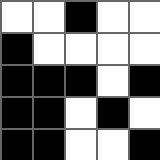[["white", "white", "black", "white", "white"], ["black", "white", "white", "white", "white"], ["black", "black", "black", "white", "black"], ["black", "black", "white", "black", "white"], ["black", "black", "white", "white", "black"]]